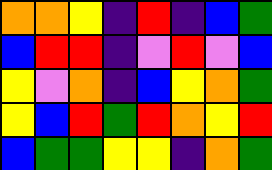[["orange", "orange", "yellow", "indigo", "red", "indigo", "blue", "green"], ["blue", "red", "red", "indigo", "violet", "red", "violet", "blue"], ["yellow", "violet", "orange", "indigo", "blue", "yellow", "orange", "green"], ["yellow", "blue", "red", "green", "red", "orange", "yellow", "red"], ["blue", "green", "green", "yellow", "yellow", "indigo", "orange", "green"]]